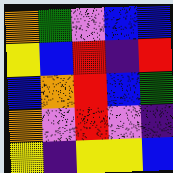[["orange", "green", "violet", "blue", "blue"], ["yellow", "blue", "red", "indigo", "red"], ["blue", "orange", "red", "blue", "green"], ["orange", "violet", "red", "violet", "indigo"], ["yellow", "indigo", "yellow", "yellow", "blue"]]